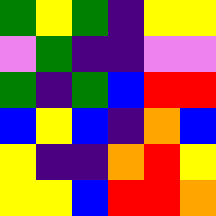[["green", "yellow", "green", "indigo", "yellow", "yellow"], ["violet", "green", "indigo", "indigo", "violet", "violet"], ["green", "indigo", "green", "blue", "red", "red"], ["blue", "yellow", "blue", "indigo", "orange", "blue"], ["yellow", "indigo", "indigo", "orange", "red", "yellow"], ["yellow", "yellow", "blue", "red", "red", "orange"]]